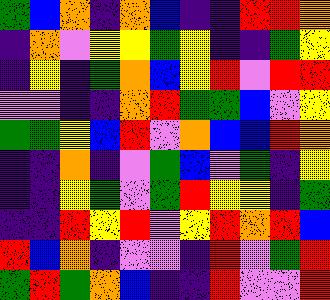[["green", "blue", "orange", "indigo", "orange", "blue", "indigo", "indigo", "red", "red", "orange"], ["indigo", "orange", "violet", "yellow", "yellow", "green", "yellow", "indigo", "indigo", "green", "yellow"], ["indigo", "yellow", "indigo", "green", "orange", "blue", "yellow", "red", "violet", "red", "red"], ["violet", "violet", "indigo", "indigo", "orange", "red", "green", "green", "blue", "violet", "yellow"], ["green", "green", "yellow", "blue", "red", "violet", "orange", "blue", "blue", "red", "orange"], ["indigo", "indigo", "orange", "indigo", "violet", "green", "blue", "violet", "green", "indigo", "yellow"], ["indigo", "indigo", "yellow", "green", "violet", "green", "red", "yellow", "yellow", "indigo", "green"], ["indigo", "indigo", "red", "yellow", "red", "violet", "yellow", "red", "orange", "red", "blue"], ["red", "blue", "orange", "indigo", "violet", "violet", "indigo", "red", "violet", "green", "red"], ["green", "red", "green", "orange", "blue", "indigo", "indigo", "red", "violet", "violet", "red"]]